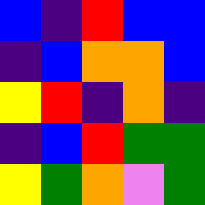[["blue", "indigo", "red", "blue", "blue"], ["indigo", "blue", "orange", "orange", "blue"], ["yellow", "red", "indigo", "orange", "indigo"], ["indigo", "blue", "red", "green", "green"], ["yellow", "green", "orange", "violet", "green"]]